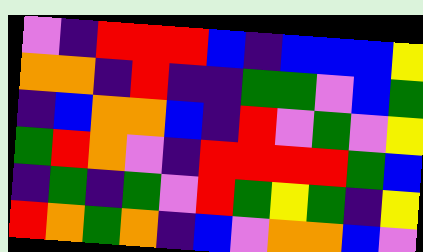[["violet", "indigo", "red", "red", "red", "blue", "indigo", "blue", "blue", "blue", "yellow"], ["orange", "orange", "indigo", "red", "indigo", "indigo", "green", "green", "violet", "blue", "green"], ["indigo", "blue", "orange", "orange", "blue", "indigo", "red", "violet", "green", "violet", "yellow"], ["green", "red", "orange", "violet", "indigo", "red", "red", "red", "red", "green", "blue"], ["indigo", "green", "indigo", "green", "violet", "red", "green", "yellow", "green", "indigo", "yellow"], ["red", "orange", "green", "orange", "indigo", "blue", "violet", "orange", "orange", "blue", "violet"]]